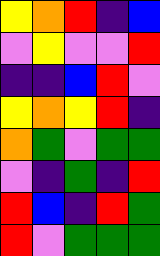[["yellow", "orange", "red", "indigo", "blue"], ["violet", "yellow", "violet", "violet", "red"], ["indigo", "indigo", "blue", "red", "violet"], ["yellow", "orange", "yellow", "red", "indigo"], ["orange", "green", "violet", "green", "green"], ["violet", "indigo", "green", "indigo", "red"], ["red", "blue", "indigo", "red", "green"], ["red", "violet", "green", "green", "green"]]